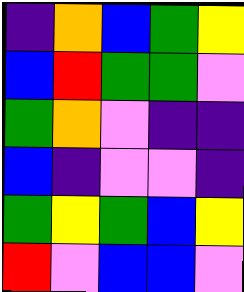[["indigo", "orange", "blue", "green", "yellow"], ["blue", "red", "green", "green", "violet"], ["green", "orange", "violet", "indigo", "indigo"], ["blue", "indigo", "violet", "violet", "indigo"], ["green", "yellow", "green", "blue", "yellow"], ["red", "violet", "blue", "blue", "violet"]]